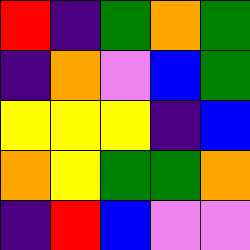[["red", "indigo", "green", "orange", "green"], ["indigo", "orange", "violet", "blue", "green"], ["yellow", "yellow", "yellow", "indigo", "blue"], ["orange", "yellow", "green", "green", "orange"], ["indigo", "red", "blue", "violet", "violet"]]